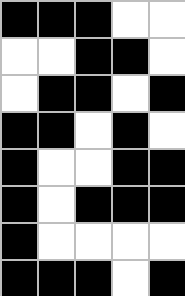[["black", "black", "black", "white", "white"], ["white", "white", "black", "black", "white"], ["white", "black", "black", "white", "black"], ["black", "black", "white", "black", "white"], ["black", "white", "white", "black", "black"], ["black", "white", "black", "black", "black"], ["black", "white", "white", "white", "white"], ["black", "black", "black", "white", "black"]]